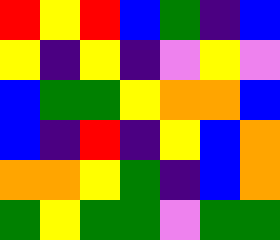[["red", "yellow", "red", "blue", "green", "indigo", "blue"], ["yellow", "indigo", "yellow", "indigo", "violet", "yellow", "violet"], ["blue", "green", "green", "yellow", "orange", "orange", "blue"], ["blue", "indigo", "red", "indigo", "yellow", "blue", "orange"], ["orange", "orange", "yellow", "green", "indigo", "blue", "orange"], ["green", "yellow", "green", "green", "violet", "green", "green"]]